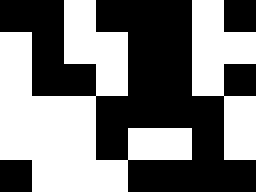[["black", "black", "white", "black", "black", "black", "white", "black"], ["white", "black", "white", "white", "black", "black", "white", "white"], ["white", "black", "black", "white", "black", "black", "white", "black"], ["white", "white", "white", "black", "black", "black", "black", "white"], ["white", "white", "white", "black", "white", "white", "black", "white"], ["black", "white", "white", "white", "black", "black", "black", "black"]]